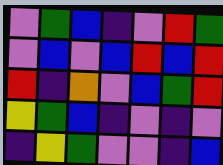[["violet", "green", "blue", "indigo", "violet", "red", "green"], ["violet", "blue", "violet", "blue", "red", "blue", "red"], ["red", "indigo", "orange", "violet", "blue", "green", "red"], ["yellow", "green", "blue", "indigo", "violet", "indigo", "violet"], ["indigo", "yellow", "green", "violet", "violet", "indigo", "blue"]]